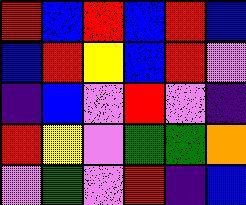[["red", "blue", "red", "blue", "red", "blue"], ["blue", "red", "yellow", "blue", "red", "violet"], ["indigo", "blue", "violet", "red", "violet", "indigo"], ["red", "yellow", "violet", "green", "green", "orange"], ["violet", "green", "violet", "red", "indigo", "blue"]]